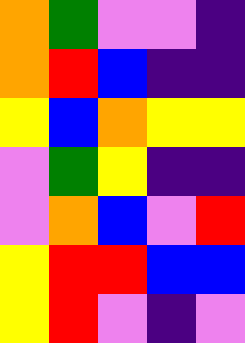[["orange", "green", "violet", "violet", "indigo"], ["orange", "red", "blue", "indigo", "indigo"], ["yellow", "blue", "orange", "yellow", "yellow"], ["violet", "green", "yellow", "indigo", "indigo"], ["violet", "orange", "blue", "violet", "red"], ["yellow", "red", "red", "blue", "blue"], ["yellow", "red", "violet", "indigo", "violet"]]